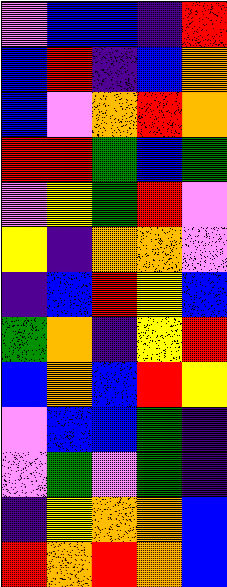[["violet", "blue", "blue", "indigo", "red"], ["blue", "red", "indigo", "blue", "orange"], ["blue", "violet", "orange", "red", "orange"], ["red", "red", "green", "blue", "green"], ["violet", "yellow", "green", "red", "violet"], ["yellow", "indigo", "orange", "orange", "violet"], ["indigo", "blue", "red", "yellow", "blue"], ["green", "orange", "indigo", "yellow", "red"], ["blue", "orange", "blue", "red", "yellow"], ["violet", "blue", "blue", "green", "indigo"], ["violet", "green", "violet", "green", "indigo"], ["indigo", "yellow", "orange", "orange", "blue"], ["red", "orange", "red", "orange", "blue"]]